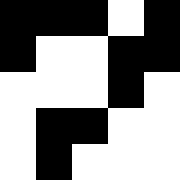[["black", "black", "black", "white", "black"], ["black", "white", "white", "black", "black"], ["white", "white", "white", "black", "white"], ["white", "black", "black", "white", "white"], ["white", "black", "white", "white", "white"]]